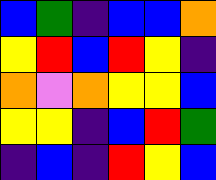[["blue", "green", "indigo", "blue", "blue", "orange"], ["yellow", "red", "blue", "red", "yellow", "indigo"], ["orange", "violet", "orange", "yellow", "yellow", "blue"], ["yellow", "yellow", "indigo", "blue", "red", "green"], ["indigo", "blue", "indigo", "red", "yellow", "blue"]]